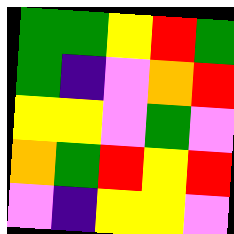[["green", "green", "yellow", "red", "green"], ["green", "indigo", "violet", "orange", "red"], ["yellow", "yellow", "violet", "green", "violet"], ["orange", "green", "red", "yellow", "red"], ["violet", "indigo", "yellow", "yellow", "violet"]]